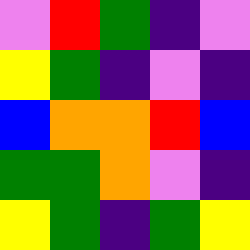[["violet", "red", "green", "indigo", "violet"], ["yellow", "green", "indigo", "violet", "indigo"], ["blue", "orange", "orange", "red", "blue"], ["green", "green", "orange", "violet", "indigo"], ["yellow", "green", "indigo", "green", "yellow"]]